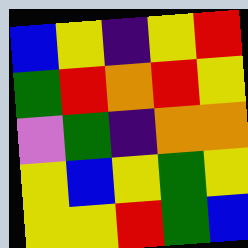[["blue", "yellow", "indigo", "yellow", "red"], ["green", "red", "orange", "red", "yellow"], ["violet", "green", "indigo", "orange", "orange"], ["yellow", "blue", "yellow", "green", "yellow"], ["yellow", "yellow", "red", "green", "blue"]]